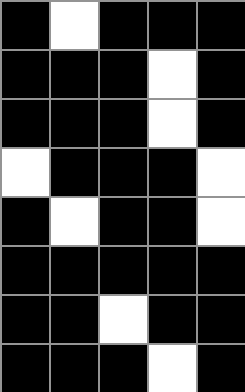[["black", "white", "black", "black", "black"], ["black", "black", "black", "white", "black"], ["black", "black", "black", "white", "black"], ["white", "black", "black", "black", "white"], ["black", "white", "black", "black", "white"], ["black", "black", "black", "black", "black"], ["black", "black", "white", "black", "black"], ["black", "black", "black", "white", "black"]]